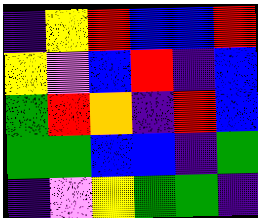[["indigo", "yellow", "red", "blue", "blue", "red"], ["yellow", "violet", "blue", "red", "indigo", "blue"], ["green", "red", "orange", "indigo", "red", "blue"], ["green", "green", "blue", "blue", "indigo", "green"], ["indigo", "violet", "yellow", "green", "green", "indigo"]]